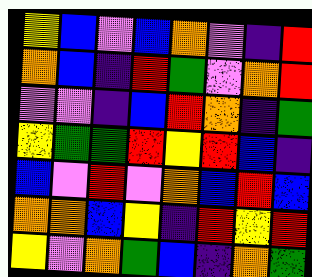[["yellow", "blue", "violet", "blue", "orange", "violet", "indigo", "red"], ["orange", "blue", "indigo", "red", "green", "violet", "orange", "red"], ["violet", "violet", "indigo", "blue", "red", "orange", "indigo", "green"], ["yellow", "green", "green", "red", "yellow", "red", "blue", "indigo"], ["blue", "violet", "red", "violet", "orange", "blue", "red", "blue"], ["orange", "orange", "blue", "yellow", "indigo", "red", "yellow", "red"], ["yellow", "violet", "orange", "green", "blue", "indigo", "orange", "green"]]